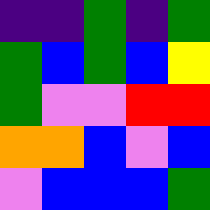[["indigo", "indigo", "green", "indigo", "green"], ["green", "blue", "green", "blue", "yellow"], ["green", "violet", "violet", "red", "red"], ["orange", "orange", "blue", "violet", "blue"], ["violet", "blue", "blue", "blue", "green"]]